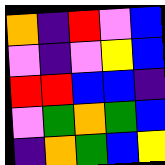[["orange", "indigo", "red", "violet", "blue"], ["violet", "indigo", "violet", "yellow", "blue"], ["red", "red", "blue", "blue", "indigo"], ["violet", "green", "orange", "green", "blue"], ["indigo", "orange", "green", "blue", "yellow"]]